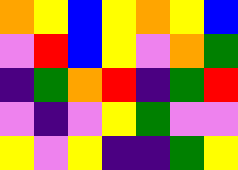[["orange", "yellow", "blue", "yellow", "orange", "yellow", "blue"], ["violet", "red", "blue", "yellow", "violet", "orange", "green"], ["indigo", "green", "orange", "red", "indigo", "green", "red"], ["violet", "indigo", "violet", "yellow", "green", "violet", "violet"], ["yellow", "violet", "yellow", "indigo", "indigo", "green", "yellow"]]